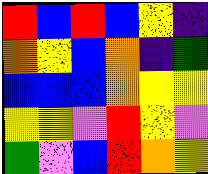[["red", "blue", "red", "blue", "yellow", "indigo"], ["orange", "yellow", "blue", "orange", "indigo", "green"], ["blue", "blue", "blue", "orange", "yellow", "yellow"], ["yellow", "yellow", "violet", "red", "yellow", "violet"], ["green", "violet", "blue", "red", "orange", "yellow"]]